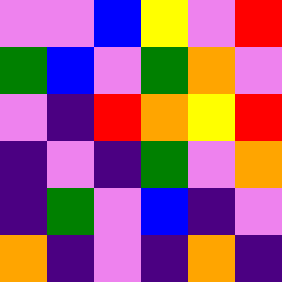[["violet", "violet", "blue", "yellow", "violet", "red"], ["green", "blue", "violet", "green", "orange", "violet"], ["violet", "indigo", "red", "orange", "yellow", "red"], ["indigo", "violet", "indigo", "green", "violet", "orange"], ["indigo", "green", "violet", "blue", "indigo", "violet"], ["orange", "indigo", "violet", "indigo", "orange", "indigo"]]